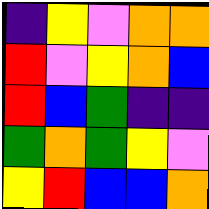[["indigo", "yellow", "violet", "orange", "orange"], ["red", "violet", "yellow", "orange", "blue"], ["red", "blue", "green", "indigo", "indigo"], ["green", "orange", "green", "yellow", "violet"], ["yellow", "red", "blue", "blue", "orange"]]